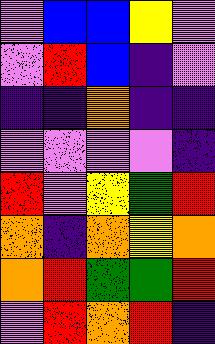[["violet", "blue", "blue", "yellow", "violet"], ["violet", "red", "blue", "indigo", "violet"], ["indigo", "indigo", "orange", "indigo", "indigo"], ["violet", "violet", "violet", "violet", "indigo"], ["red", "violet", "yellow", "green", "red"], ["orange", "indigo", "orange", "yellow", "orange"], ["orange", "red", "green", "green", "red"], ["violet", "red", "orange", "red", "indigo"]]